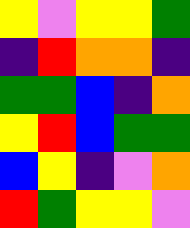[["yellow", "violet", "yellow", "yellow", "green"], ["indigo", "red", "orange", "orange", "indigo"], ["green", "green", "blue", "indigo", "orange"], ["yellow", "red", "blue", "green", "green"], ["blue", "yellow", "indigo", "violet", "orange"], ["red", "green", "yellow", "yellow", "violet"]]